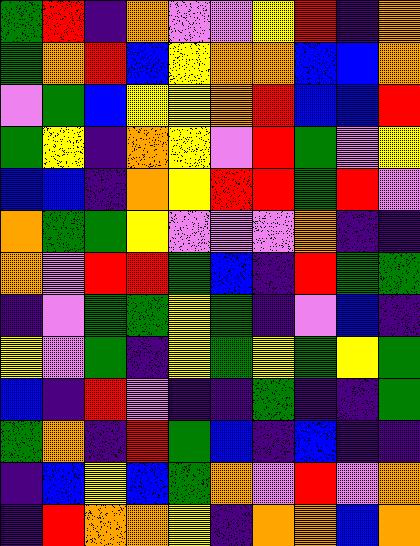[["green", "red", "indigo", "orange", "violet", "violet", "yellow", "red", "indigo", "orange"], ["green", "orange", "red", "blue", "yellow", "orange", "orange", "blue", "blue", "orange"], ["violet", "green", "blue", "yellow", "yellow", "orange", "red", "blue", "blue", "red"], ["green", "yellow", "indigo", "orange", "yellow", "violet", "red", "green", "violet", "yellow"], ["blue", "blue", "indigo", "orange", "yellow", "red", "red", "green", "red", "violet"], ["orange", "green", "green", "yellow", "violet", "violet", "violet", "orange", "indigo", "indigo"], ["orange", "violet", "red", "red", "green", "blue", "indigo", "red", "green", "green"], ["indigo", "violet", "green", "green", "yellow", "green", "indigo", "violet", "blue", "indigo"], ["yellow", "violet", "green", "indigo", "yellow", "green", "yellow", "green", "yellow", "green"], ["blue", "indigo", "red", "violet", "indigo", "indigo", "green", "indigo", "indigo", "green"], ["green", "orange", "indigo", "red", "green", "blue", "indigo", "blue", "indigo", "indigo"], ["indigo", "blue", "yellow", "blue", "green", "orange", "violet", "red", "violet", "orange"], ["indigo", "red", "orange", "orange", "yellow", "indigo", "orange", "orange", "blue", "orange"]]